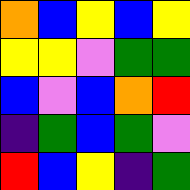[["orange", "blue", "yellow", "blue", "yellow"], ["yellow", "yellow", "violet", "green", "green"], ["blue", "violet", "blue", "orange", "red"], ["indigo", "green", "blue", "green", "violet"], ["red", "blue", "yellow", "indigo", "green"]]